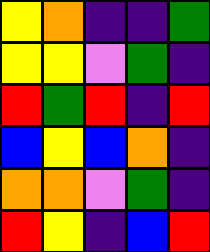[["yellow", "orange", "indigo", "indigo", "green"], ["yellow", "yellow", "violet", "green", "indigo"], ["red", "green", "red", "indigo", "red"], ["blue", "yellow", "blue", "orange", "indigo"], ["orange", "orange", "violet", "green", "indigo"], ["red", "yellow", "indigo", "blue", "red"]]